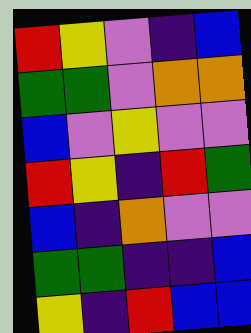[["red", "yellow", "violet", "indigo", "blue"], ["green", "green", "violet", "orange", "orange"], ["blue", "violet", "yellow", "violet", "violet"], ["red", "yellow", "indigo", "red", "green"], ["blue", "indigo", "orange", "violet", "violet"], ["green", "green", "indigo", "indigo", "blue"], ["yellow", "indigo", "red", "blue", "blue"]]